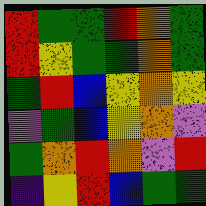[["red", "green", "green", "red", "orange", "green"], ["red", "yellow", "green", "green", "orange", "green"], ["green", "red", "blue", "yellow", "orange", "yellow"], ["violet", "green", "blue", "yellow", "orange", "violet"], ["green", "orange", "red", "orange", "violet", "red"], ["indigo", "yellow", "red", "blue", "green", "green"]]